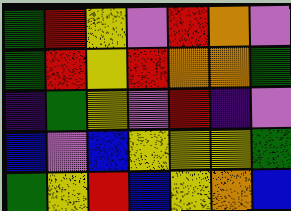[["green", "red", "yellow", "violet", "red", "orange", "violet"], ["green", "red", "yellow", "red", "orange", "orange", "green"], ["indigo", "green", "yellow", "violet", "red", "indigo", "violet"], ["blue", "violet", "blue", "yellow", "yellow", "yellow", "green"], ["green", "yellow", "red", "blue", "yellow", "orange", "blue"]]